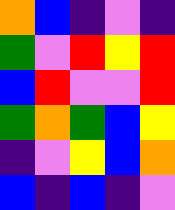[["orange", "blue", "indigo", "violet", "indigo"], ["green", "violet", "red", "yellow", "red"], ["blue", "red", "violet", "violet", "red"], ["green", "orange", "green", "blue", "yellow"], ["indigo", "violet", "yellow", "blue", "orange"], ["blue", "indigo", "blue", "indigo", "violet"]]